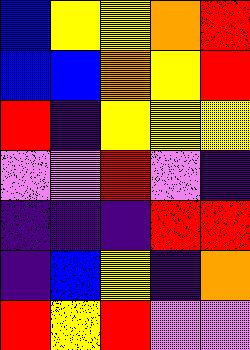[["blue", "yellow", "yellow", "orange", "red"], ["blue", "blue", "orange", "yellow", "red"], ["red", "indigo", "yellow", "yellow", "yellow"], ["violet", "violet", "red", "violet", "indigo"], ["indigo", "indigo", "indigo", "red", "red"], ["indigo", "blue", "yellow", "indigo", "orange"], ["red", "yellow", "red", "violet", "violet"]]